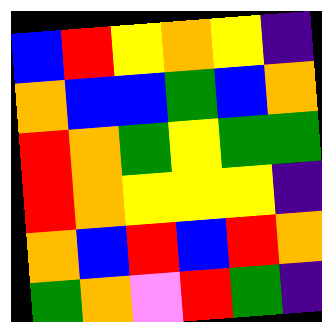[["blue", "red", "yellow", "orange", "yellow", "indigo"], ["orange", "blue", "blue", "green", "blue", "orange"], ["red", "orange", "green", "yellow", "green", "green"], ["red", "orange", "yellow", "yellow", "yellow", "indigo"], ["orange", "blue", "red", "blue", "red", "orange"], ["green", "orange", "violet", "red", "green", "indigo"]]